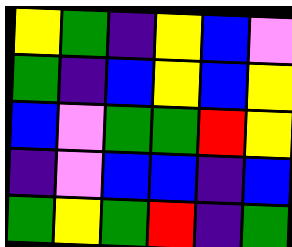[["yellow", "green", "indigo", "yellow", "blue", "violet"], ["green", "indigo", "blue", "yellow", "blue", "yellow"], ["blue", "violet", "green", "green", "red", "yellow"], ["indigo", "violet", "blue", "blue", "indigo", "blue"], ["green", "yellow", "green", "red", "indigo", "green"]]